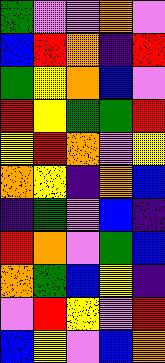[["green", "violet", "violet", "orange", "violet"], ["blue", "red", "orange", "indigo", "red"], ["green", "yellow", "orange", "blue", "violet"], ["red", "yellow", "green", "green", "red"], ["yellow", "red", "orange", "violet", "yellow"], ["orange", "yellow", "indigo", "orange", "blue"], ["indigo", "green", "violet", "blue", "indigo"], ["red", "orange", "violet", "green", "blue"], ["orange", "green", "blue", "yellow", "indigo"], ["violet", "red", "yellow", "violet", "red"], ["blue", "yellow", "violet", "blue", "orange"]]